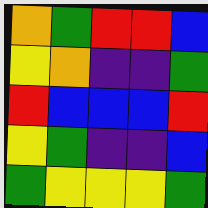[["orange", "green", "red", "red", "blue"], ["yellow", "orange", "indigo", "indigo", "green"], ["red", "blue", "blue", "blue", "red"], ["yellow", "green", "indigo", "indigo", "blue"], ["green", "yellow", "yellow", "yellow", "green"]]